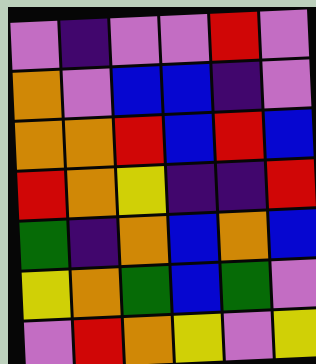[["violet", "indigo", "violet", "violet", "red", "violet"], ["orange", "violet", "blue", "blue", "indigo", "violet"], ["orange", "orange", "red", "blue", "red", "blue"], ["red", "orange", "yellow", "indigo", "indigo", "red"], ["green", "indigo", "orange", "blue", "orange", "blue"], ["yellow", "orange", "green", "blue", "green", "violet"], ["violet", "red", "orange", "yellow", "violet", "yellow"]]